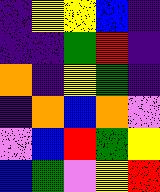[["indigo", "yellow", "yellow", "blue", "indigo"], ["indigo", "indigo", "green", "red", "indigo"], ["orange", "indigo", "yellow", "green", "indigo"], ["indigo", "orange", "blue", "orange", "violet"], ["violet", "blue", "red", "green", "yellow"], ["blue", "green", "violet", "yellow", "red"]]